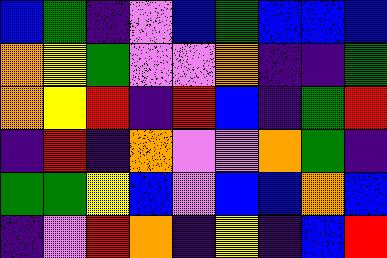[["blue", "green", "indigo", "violet", "blue", "green", "blue", "blue", "blue"], ["orange", "yellow", "green", "violet", "violet", "orange", "indigo", "indigo", "green"], ["orange", "yellow", "red", "indigo", "red", "blue", "indigo", "green", "red"], ["indigo", "red", "indigo", "orange", "violet", "violet", "orange", "green", "indigo"], ["green", "green", "yellow", "blue", "violet", "blue", "blue", "orange", "blue"], ["indigo", "violet", "red", "orange", "indigo", "yellow", "indigo", "blue", "red"]]